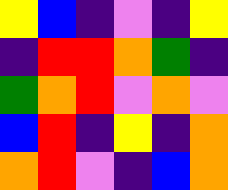[["yellow", "blue", "indigo", "violet", "indigo", "yellow"], ["indigo", "red", "red", "orange", "green", "indigo"], ["green", "orange", "red", "violet", "orange", "violet"], ["blue", "red", "indigo", "yellow", "indigo", "orange"], ["orange", "red", "violet", "indigo", "blue", "orange"]]